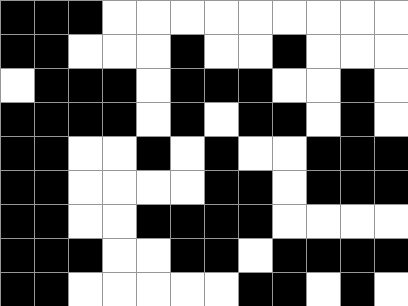[["black", "black", "black", "white", "white", "white", "white", "white", "white", "white", "white", "white"], ["black", "black", "white", "white", "white", "black", "white", "white", "black", "white", "white", "white"], ["white", "black", "black", "black", "white", "black", "black", "black", "white", "white", "black", "white"], ["black", "black", "black", "black", "white", "black", "white", "black", "black", "white", "black", "white"], ["black", "black", "white", "white", "black", "white", "black", "white", "white", "black", "black", "black"], ["black", "black", "white", "white", "white", "white", "black", "black", "white", "black", "black", "black"], ["black", "black", "white", "white", "black", "black", "black", "black", "white", "white", "white", "white"], ["black", "black", "black", "white", "white", "black", "black", "white", "black", "black", "black", "black"], ["black", "black", "white", "white", "white", "white", "white", "black", "black", "white", "black", "white"]]